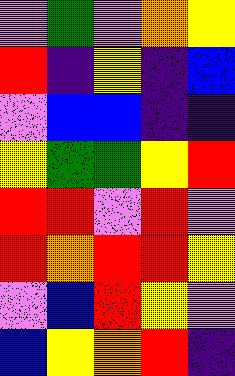[["violet", "green", "violet", "orange", "yellow"], ["red", "indigo", "yellow", "indigo", "blue"], ["violet", "blue", "blue", "indigo", "indigo"], ["yellow", "green", "green", "yellow", "red"], ["red", "red", "violet", "red", "violet"], ["red", "orange", "red", "red", "yellow"], ["violet", "blue", "red", "yellow", "violet"], ["blue", "yellow", "orange", "red", "indigo"]]